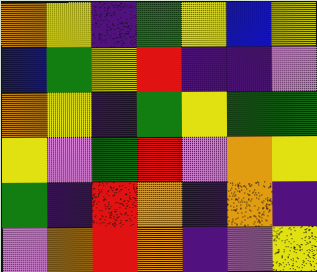[["orange", "yellow", "indigo", "green", "yellow", "blue", "yellow"], ["blue", "green", "yellow", "red", "indigo", "indigo", "violet"], ["orange", "yellow", "indigo", "green", "yellow", "green", "green"], ["yellow", "violet", "green", "red", "violet", "orange", "yellow"], ["green", "indigo", "red", "orange", "indigo", "orange", "indigo"], ["violet", "orange", "red", "orange", "indigo", "violet", "yellow"]]